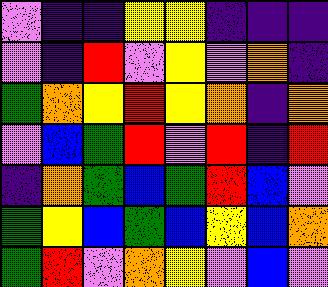[["violet", "indigo", "indigo", "yellow", "yellow", "indigo", "indigo", "indigo"], ["violet", "indigo", "red", "violet", "yellow", "violet", "orange", "indigo"], ["green", "orange", "yellow", "red", "yellow", "orange", "indigo", "orange"], ["violet", "blue", "green", "red", "violet", "red", "indigo", "red"], ["indigo", "orange", "green", "blue", "green", "red", "blue", "violet"], ["green", "yellow", "blue", "green", "blue", "yellow", "blue", "orange"], ["green", "red", "violet", "orange", "yellow", "violet", "blue", "violet"]]